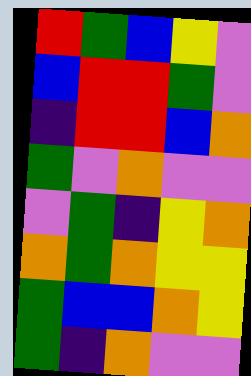[["red", "green", "blue", "yellow", "violet"], ["blue", "red", "red", "green", "violet"], ["indigo", "red", "red", "blue", "orange"], ["green", "violet", "orange", "violet", "violet"], ["violet", "green", "indigo", "yellow", "orange"], ["orange", "green", "orange", "yellow", "yellow"], ["green", "blue", "blue", "orange", "yellow"], ["green", "indigo", "orange", "violet", "violet"]]